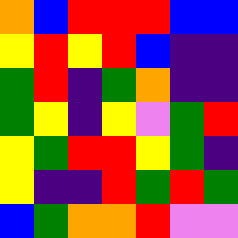[["orange", "blue", "red", "red", "red", "blue", "blue"], ["yellow", "red", "yellow", "red", "blue", "indigo", "indigo"], ["green", "red", "indigo", "green", "orange", "indigo", "indigo"], ["green", "yellow", "indigo", "yellow", "violet", "green", "red"], ["yellow", "green", "red", "red", "yellow", "green", "indigo"], ["yellow", "indigo", "indigo", "red", "green", "red", "green"], ["blue", "green", "orange", "orange", "red", "violet", "violet"]]